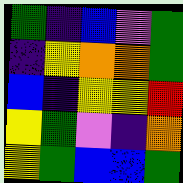[["green", "indigo", "blue", "violet", "green"], ["indigo", "yellow", "orange", "orange", "green"], ["blue", "indigo", "yellow", "yellow", "red"], ["yellow", "green", "violet", "indigo", "orange"], ["yellow", "green", "blue", "blue", "green"]]